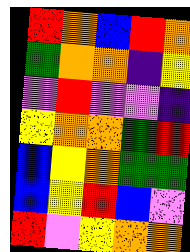[["red", "orange", "blue", "red", "orange"], ["green", "orange", "orange", "indigo", "yellow"], ["violet", "red", "violet", "violet", "indigo"], ["yellow", "orange", "orange", "green", "red"], ["blue", "yellow", "orange", "green", "green"], ["blue", "yellow", "red", "blue", "violet"], ["red", "violet", "yellow", "orange", "orange"]]